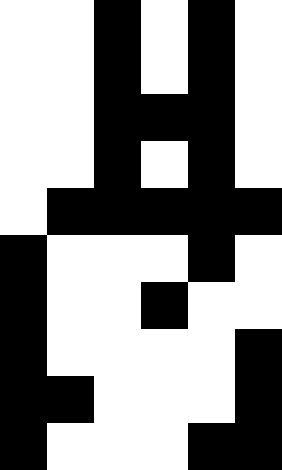[["white", "white", "black", "white", "black", "white"], ["white", "white", "black", "white", "black", "white"], ["white", "white", "black", "black", "black", "white"], ["white", "white", "black", "white", "black", "white"], ["white", "black", "black", "black", "black", "black"], ["black", "white", "white", "white", "black", "white"], ["black", "white", "white", "black", "white", "white"], ["black", "white", "white", "white", "white", "black"], ["black", "black", "white", "white", "white", "black"], ["black", "white", "white", "white", "black", "black"]]